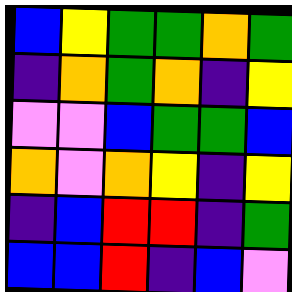[["blue", "yellow", "green", "green", "orange", "green"], ["indigo", "orange", "green", "orange", "indigo", "yellow"], ["violet", "violet", "blue", "green", "green", "blue"], ["orange", "violet", "orange", "yellow", "indigo", "yellow"], ["indigo", "blue", "red", "red", "indigo", "green"], ["blue", "blue", "red", "indigo", "blue", "violet"]]